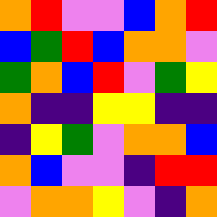[["orange", "red", "violet", "violet", "blue", "orange", "red"], ["blue", "green", "red", "blue", "orange", "orange", "violet"], ["green", "orange", "blue", "red", "violet", "green", "yellow"], ["orange", "indigo", "indigo", "yellow", "yellow", "indigo", "indigo"], ["indigo", "yellow", "green", "violet", "orange", "orange", "blue"], ["orange", "blue", "violet", "violet", "indigo", "red", "red"], ["violet", "orange", "orange", "yellow", "violet", "indigo", "orange"]]